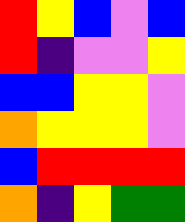[["red", "yellow", "blue", "violet", "blue"], ["red", "indigo", "violet", "violet", "yellow"], ["blue", "blue", "yellow", "yellow", "violet"], ["orange", "yellow", "yellow", "yellow", "violet"], ["blue", "red", "red", "red", "red"], ["orange", "indigo", "yellow", "green", "green"]]